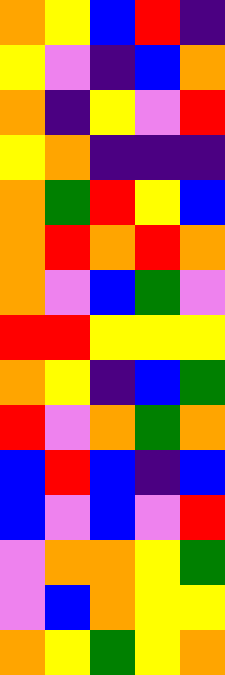[["orange", "yellow", "blue", "red", "indigo"], ["yellow", "violet", "indigo", "blue", "orange"], ["orange", "indigo", "yellow", "violet", "red"], ["yellow", "orange", "indigo", "indigo", "indigo"], ["orange", "green", "red", "yellow", "blue"], ["orange", "red", "orange", "red", "orange"], ["orange", "violet", "blue", "green", "violet"], ["red", "red", "yellow", "yellow", "yellow"], ["orange", "yellow", "indigo", "blue", "green"], ["red", "violet", "orange", "green", "orange"], ["blue", "red", "blue", "indigo", "blue"], ["blue", "violet", "blue", "violet", "red"], ["violet", "orange", "orange", "yellow", "green"], ["violet", "blue", "orange", "yellow", "yellow"], ["orange", "yellow", "green", "yellow", "orange"]]